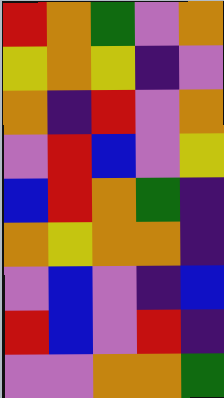[["red", "orange", "green", "violet", "orange"], ["yellow", "orange", "yellow", "indigo", "violet"], ["orange", "indigo", "red", "violet", "orange"], ["violet", "red", "blue", "violet", "yellow"], ["blue", "red", "orange", "green", "indigo"], ["orange", "yellow", "orange", "orange", "indigo"], ["violet", "blue", "violet", "indigo", "blue"], ["red", "blue", "violet", "red", "indigo"], ["violet", "violet", "orange", "orange", "green"]]